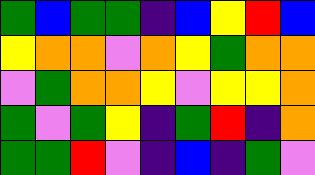[["green", "blue", "green", "green", "indigo", "blue", "yellow", "red", "blue"], ["yellow", "orange", "orange", "violet", "orange", "yellow", "green", "orange", "orange"], ["violet", "green", "orange", "orange", "yellow", "violet", "yellow", "yellow", "orange"], ["green", "violet", "green", "yellow", "indigo", "green", "red", "indigo", "orange"], ["green", "green", "red", "violet", "indigo", "blue", "indigo", "green", "violet"]]